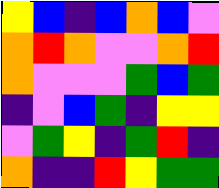[["yellow", "blue", "indigo", "blue", "orange", "blue", "violet"], ["orange", "red", "orange", "violet", "violet", "orange", "red"], ["orange", "violet", "violet", "violet", "green", "blue", "green"], ["indigo", "violet", "blue", "green", "indigo", "yellow", "yellow"], ["violet", "green", "yellow", "indigo", "green", "red", "indigo"], ["orange", "indigo", "indigo", "red", "yellow", "green", "green"]]